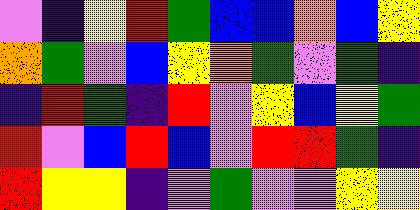[["violet", "indigo", "yellow", "red", "green", "blue", "blue", "orange", "blue", "yellow"], ["orange", "green", "violet", "blue", "yellow", "orange", "green", "violet", "green", "indigo"], ["indigo", "red", "green", "indigo", "red", "violet", "yellow", "blue", "yellow", "green"], ["red", "violet", "blue", "red", "blue", "violet", "red", "red", "green", "indigo"], ["red", "yellow", "yellow", "indigo", "violet", "green", "violet", "violet", "yellow", "yellow"]]